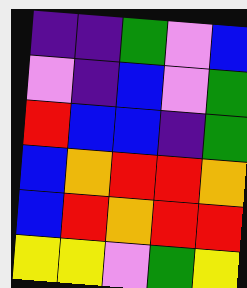[["indigo", "indigo", "green", "violet", "blue"], ["violet", "indigo", "blue", "violet", "green"], ["red", "blue", "blue", "indigo", "green"], ["blue", "orange", "red", "red", "orange"], ["blue", "red", "orange", "red", "red"], ["yellow", "yellow", "violet", "green", "yellow"]]